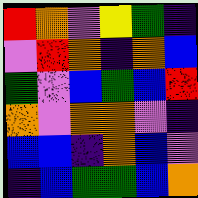[["red", "orange", "violet", "yellow", "green", "indigo"], ["violet", "red", "orange", "indigo", "orange", "blue"], ["green", "violet", "blue", "green", "blue", "red"], ["orange", "violet", "orange", "orange", "violet", "indigo"], ["blue", "blue", "indigo", "orange", "blue", "violet"], ["indigo", "blue", "green", "green", "blue", "orange"]]